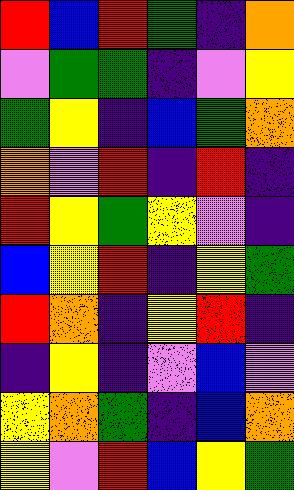[["red", "blue", "red", "green", "indigo", "orange"], ["violet", "green", "green", "indigo", "violet", "yellow"], ["green", "yellow", "indigo", "blue", "green", "orange"], ["orange", "violet", "red", "indigo", "red", "indigo"], ["red", "yellow", "green", "yellow", "violet", "indigo"], ["blue", "yellow", "red", "indigo", "yellow", "green"], ["red", "orange", "indigo", "yellow", "red", "indigo"], ["indigo", "yellow", "indigo", "violet", "blue", "violet"], ["yellow", "orange", "green", "indigo", "blue", "orange"], ["yellow", "violet", "red", "blue", "yellow", "green"]]